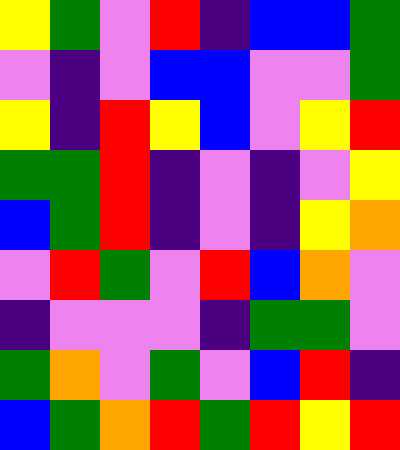[["yellow", "green", "violet", "red", "indigo", "blue", "blue", "green"], ["violet", "indigo", "violet", "blue", "blue", "violet", "violet", "green"], ["yellow", "indigo", "red", "yellow", "blue", "violet", "yellow", "red"], ["green", "green", "red", "indigo", "violet", "indigo", "violet", "yellow"], ["blue", "green", "red", "indigo", "violet", "indigo", "yellow", "orange"], ["violet", "red", "green", "violet", "red", "blue", "orange", "violet"], ["indigo", "violet", "violet", "violet", "indigo", "green", "green", "violet"], ["green", "orange", "violet", "green", "violet", "blue", "red", "indigo"], ["blue", "green", "orange", "red", "green", "red", "yellow", "red"]]